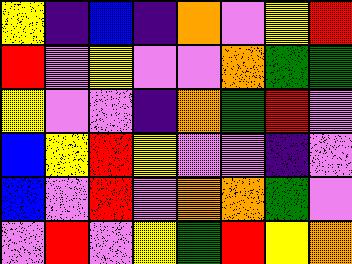[["yellow", "indigo", "blue", "indigo", "orange", "violet", "yellow", "red"], ["red", "violet", "yellow", "violet", "violet", "orange", "green", "green"], ["yellow", "violet", "violet", "indigo", "orange", "green", "red", "violet"], ["blue", "yellow", "red", "yellow", "violet", "violet", "indigo", "violet"], ["blue", "violet", "red", "violet", "orange", "orange", "green", "violet"], ["violet", "red", "violet", "yellow", "green", "red", "yellow", "orange"]]